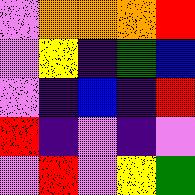[["violet", "orange", "orange", "orange", "red"], ["violet", "yellow", "indigo", "green", "blue"], ["violet", "indigo", "blue", "indigo", "red"], ["red", "indigo", "violet", "indigo", "violet"], ["violet", "red", "violet", "yellow", "green"]]